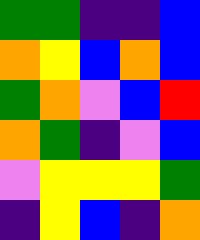[["green", "green", "indigo", "indigo", "blue"], ["orange", "yellow", "blue", "orange", "blue"], ["green", "orange", "violet", "blue", "red"], ["orange", "green", "indigo", "violet", "blue"], ["violet", "yellow", "yellow", "yellow", "green"], ["indigo", "yellow", "blue", "indigo", "orange"]]